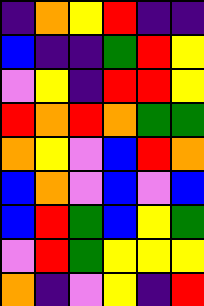[["indigo", "orange", "yellow", "red", "indigo", "indigo"], ["blue", "indigo", "indigo", "green", "red", "yellow"], ["violet", "yellow", "indigo", "red", "red", "yellow"], ["red", "orange", "red", "orange", "green", "green"], ["orange", "yellow", "violet", "blue", "red", "orange"], ["blue", "orange", "violet", "blue", "violet", "blue"], ["blue", "red", "green", "blue", "yellow", "green"], ["violet", "red", "green", "yellow", "yellow", "yellow"], ["orange", "indigo", "violet", "yellow", "indigo", "red"]]